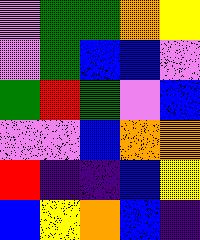[["violet", "green", "green", "orange", "yellow"], ["violet", "green", "blue", "blue", "violet"], ["green", "red", "green", "violet", "blue"], ["violet", "violet", "blue", "orange", "orange"], ["red", "indigo", "indigo", "blue", "yellow"], ["blue", "yellow", "orange", "blue", "indigo"]]